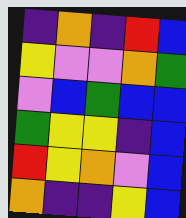[["indigo", "orange", "indigo", "red", "blue"], ["yellow", "violet", "violet", "orange", "green"], ["violet", "blue", "green", "blue", "blue"], ["green", "yellow", "yellow", "indigo", "blue"], ["red", "yellow", "orange", "violet", "blue"], ["orange", "indigo", "indigo", "yellow", "blue"]]